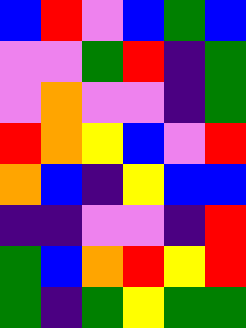[["blue", "red", "violet", "blue", "green", "blue"], ["violet", "violet", "green", "red", "indigo", "green"], ["violet", "orange", "violet", "violet", "indigo", "green"], ["red", "orange", "yellow", "blue", "violet", "red"], ["orange", "blue", "indigo", "yellow", "blue", "blue"], ["indigo", "indigo", "violet", "violet", "indigo", "red"], ["green", "blue", "orange", "red", "yellow", "red"], ["green", "indigo", "green", "yellow", "green", "green"]]